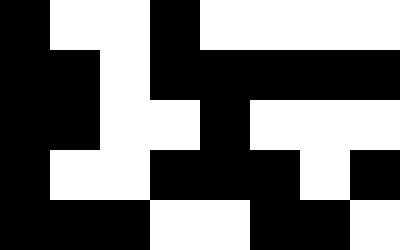[["black", "white", "white", "black", "white", "white", "white", "white"], ["black", "black", "white", "black", "black", "black", "black", "black"], ["black", "black", "white", "white", "black", "white", "white", "white"], ["black", "white", "white", "black", "black", "black", "white", "black"], ["black", "black", "black", "white", "white", "black", "black", "white"]]